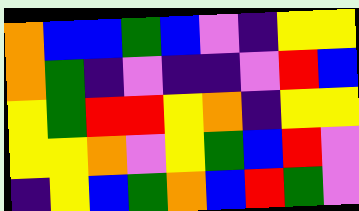[["orange", "blue", "blue", "green", "blue", "violet", "indigo", "yellow", "yellow"], ["orange", "green", "indigo", "violet", "indigo", "indigo", "violet", "red", "blue"], ["yellow", "green", "red", "red", "yellow", "orange", "indigo", "yellow", "yellow"], ["yellow", "yellow", "orange", "violet", "yellow", "green", "blue", "red", "violet"], ["indigo", "yellow", "blue", "green", "orange", "blue", "red", "green", "violet"]]